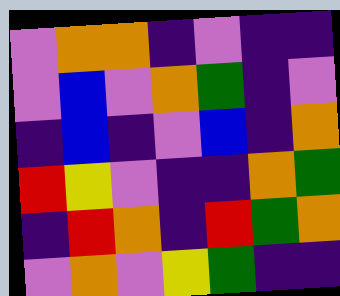[["violet", "orange", "orange", "indigo", "violet", "indigo", "indigo"], ["violet", "blue", "violet", "orange", "green", "indigo", "violet"], ["indigo", "blue", "indigo", "violet", "blue", "indigo", "orange"], ["red", "yellow", "violet", "indigo", "indigo", "orange", "green"], ["indigo", "red", "orange", "indigo", "red", "green", "orange"], ["violet", "orange", "violet", "yellow", "green", "indigo", "indigo"]]